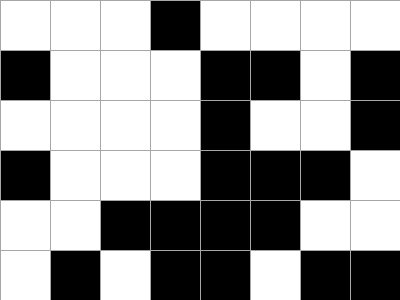[["white", "white", "white", "black", "white", "white", "white", "white"], ["black", "white", "white", "white", "black", "black", "white", "black"], ["white", "white", "white", "white", "black", "white", "white", "black"], ["black", "white", "white", "white", "black", "black", "black", "white"], ["white", "white", "black", "black", "black", "black", "white", "white"], ["white", "black", "white", "black", "black", "white", "black", "black"]]